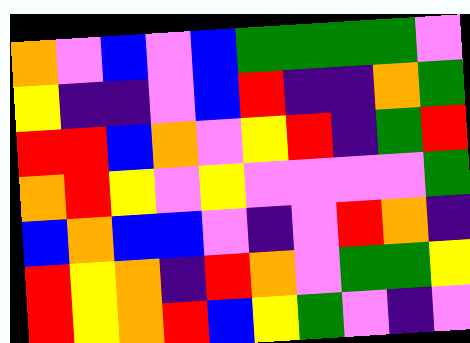[["orange", "violet", "blue", "violet", "blue", "green", "green", "green", "green", "violet"], ["yellow", "indigo", "indigo", "violet", "blue", "red", "indigo", "indigo", "orange", "green"], ["red", "red", "blue", "orange", "violet", "yellow", "red", "indigo", "green", "red"], ["orange", "red", "yellow", "violet", "yellow", "violet", "violet", "violet", "violet", "green"], ["blue", "orange", "blue", "blue", "violet", "indigo", "violet", "red", "orange", "indigo"], ["red", "yellow", "orange", "indigo", "red", "orange", "violet", "green", "green", "yellow"], ["red", "yellow", "orange", "red", "blue", "yellow", "green", "violet", "indigo", "violet"]]